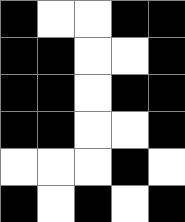[["black", "white", "white", "black", "black"], ["black", "black", "white", "white", "black"], ["black", "black", "white", "black", "black"], ["black", "black", "white", "white", "black"], ["white", "white", "white", "black", "white"], ["black", "white", "black", "white", "black"]]